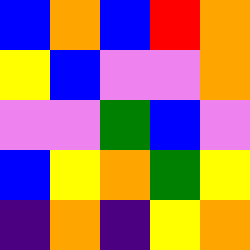[["blue", "orange", "blue", "red", "orange"], ["yellow", "blue", "violet", "violet", "orange"], ["violet", "violet", "green", "blue", "violet"], ["blue", "yellow", "orange", "green", "yellow"], ["indigo", "orange", "indigo", "yellow", "orange"]]